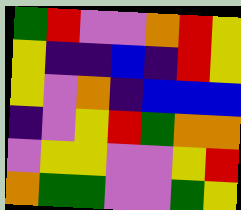[["green", "red", "violet", "violet", "orange", "red", "yellow"], ["yellow", "indigo", "indigo", "blue", "indigo", "red", "yellow"], ["yellow", "violet", "orange", "indigo", "blue", "blue", "blue"], ["indigo", "violet", "yellow", "red", "green", "orange", "orange"], ["violet", "yellow", "yellow", "violet", "violet", "yellow", "red"], ["orange", "green", "green", "violet", "violet", "green", "yellow"]]